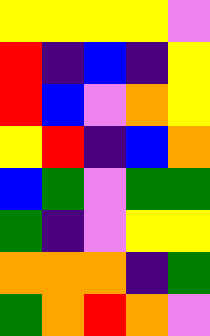[["yellow", "yellow", "yellow", "yellow", "violet"], ["red", "indigo", "blue", "indigo", "yellow"], ["red", "blue", "violet", "orange", "yellow"], ["yellow", "red", "indigo", "blue", "orange"], ["blue", "green", "violet", "green", "green"], ["green", "indigo", "violet", "yellow", "yellow"], ["orange", "orange", "orange", "indigo", "green"], ["green", "orange", "red", "orange", "violet"]]